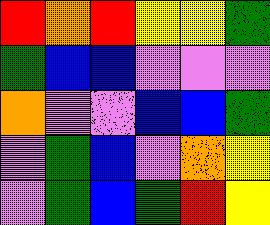[["red", "orange", "red", "yellow", "yellow", "green"], ["green", "blue", "blue", "violet", "violet", "violet"], ["orange", "violet", "violet", "blue", "blue", "green"], ["violet", "green", "blue", "violet", "orange", "yellow"], ["violet", "green", "blue", "green", "red", "yellow"]]